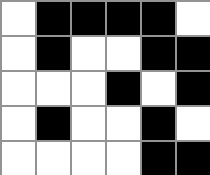[["white", "black", "black", "black", "black", "white"], ["white", "black", "white", "white", "black", "black"], ["white", "white", "white", "black", "white", "black"], ["white", "black", "white", "white", "black", "white"], ["white", "white", "white", "white", "black", "black"]]